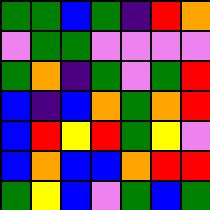[["green", "green", "blue", "green", "indigo", "red", "orange"], ["violet", "green", "green", "violet", "violet", "violet", "violet"], ["green", "orange", "indigo", "green", "violet", "green", "red"], ["blue", "indigo", "blue", "orange", "green", "orange", "red"], ["blue", "red", "yellow", "red", "green", "yellow", "violet"], ["blue", "orange", "blue", "blue", "orange", "red", "red"], ["green", "yellow", "blue", "violet", "green", "blue", "green"]]